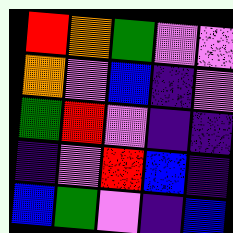[["red", "orange", "green", "violet", "violet"], ["orange", "violet", "blue", "indigo", "violet"], ["green", "red", "violet", "indigo", "indigo"], ["indigo", "violet", "red", "blue", "indigo"], ["blue", "green", "violet", "indigo", "blue"]]